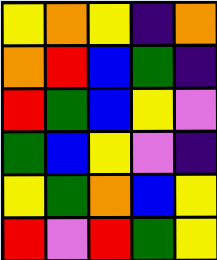[["yellow", "orange", "yellow", "indigo", "orange"], ["orange", "red", "blue", "green", "indigo"], ["red", "green", "blue", "yellow", "violet"], ["green", "blue", "yellow", "violet", "indigo"], ["yellow", "green", "orange", "blue", "yellow"], ["red", "violet", "red", "green", "yellow"]]